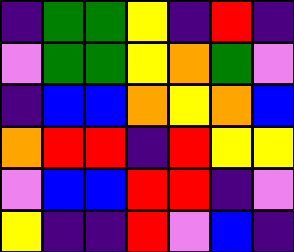[["indigo", "green", "green", "yellow", "indigo", "red", "indigo"], ["violet", "green", "green", "yellow", "orange", "green", "violet"], ["indigo", "blue", "blue", "orange", "yellow", "orange", "blue"], ["orange", "red", "red", "indigo", "red", "yellow", "yellow"], ["violet", "blue", "blue", "red", "red", "indigo", "violet"], ["yellow", "indigo", "indigo", "red", "violet", "blue", "indigo"]]